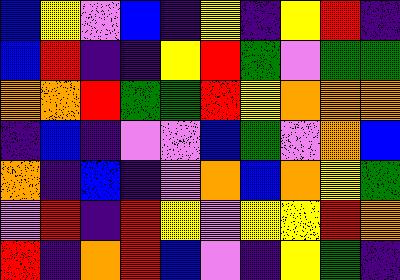[["blue", "yellow", "violet", "blue", "indigo", "yellow", "indigo", "yellow", "red", "indigo"], ["blue", "red", "indigo", "indigo", "yellow", "red", "green", "violet", "green", "green"], ["orange", "orange", "red", "green", "green", "red", "yellow", "orange", "orange", "orange"], ["indigo", "blue", "indigo", "violet", "violet", "blue", "green", "violet", "orange", "blue"], ["orange", "indigo", "blue", "indigo", "violet", "orange", "blue", "orange", "yellow", "green"], ["violet", "red", "indigo", "red", "yellow", "violet", "yellow", "yellow", "red", "orange"], ["red", "indigo", "orange", "red", "blue", "violet", "indigo", "yellow", "green", "indigo"]]